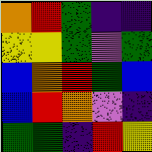[["orange", "red", "green", "indigo", "indigo"], ["yellow", "yellow", "green", "violet", "green"], ["blue", "orange", "red", "green", "blue"], ["blue", "red", "orange", "violet", "indigo"], ["green", "green", "indigo", "red", "yellow"]]